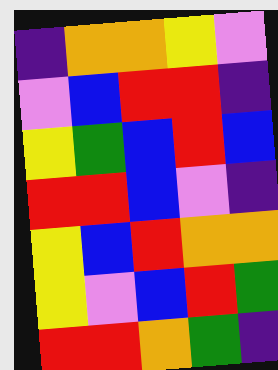[["indigo", "orange", "orange", "yellow", "violet"], ["violet", "blue", "red", "red", "indigo"], ["yellow", "green", "blue", "red", "blue"], ["red", "red", "blue", "violet", "indigo"], ["yellow", "blue", "red", "orange", "orange"], ["yellow", "violet", "blue", "red", "green"], ["red", "red", "orange", "green", "indigo"]]